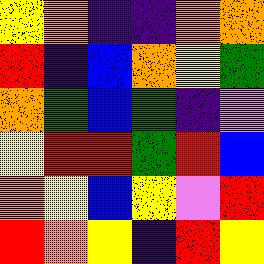[["yellow", "orange", "indigo", "indigo", "orange", "orange"], ["red", "indigo", "blue", "orange", "yellow", "green"], ["orange", "green", "blue", "green", "indigo", "violet"], ["yellow", "red", "red", "green", "red", "blue"], ["orange", "yellow", "blue", "yellow", "violet", "red"], ["red", "orange", "yellow", "indigo", "red", "yellow"]]